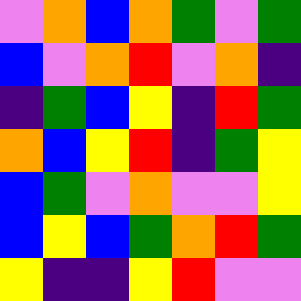[["violet", "orange", "blue", "orange", "green", "violet", "green"], ["blue", "violet", "orange", "red", "violet", "orange", "indigo"], ["indigo", "green", "blue", "yellow", "indigo", "red", "green"], ["orange", "blue", "yellow", "red", "indigo", "green", "yellow"], ["blue", "green", "violet", "orange", "violet", "violet", "yellow"], ["blue", "yellow", "blue", "green", "orange", "red", "green"], ["yellow", "indigo", "indigo", "yellow", "red", "violet", "violet"]]